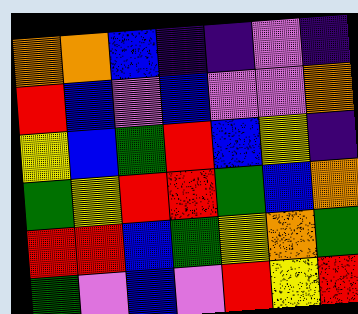[["orange", "orange", "blue", "indigo", "indigo", "violet", "indigo"], ["red", "blue", "violet", "blue", "violet", "violet", "orange"], ["yellow", "blue", "green", "red", "blue", "yellow", "indigo"], ["green", "yellow", "red", "red", "green", "blue", "orange"], ["red", "red", "blue", "green", "yellow", "orange", "green"], ["green", "violet", "blue", "violet", "red", "yellow", "red"]]